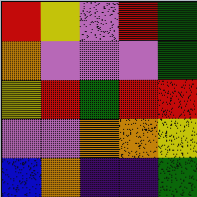[["red", "yellow", "violet", "red", "green"], ["orange", "violet", "violet", "violet", "green"], ["yellow", "red", "green", "red", "red"], ["violet", "violet", "orange", "orange", "yellow"], ["blue", "orange", "indigo", "indigo", "green"]]